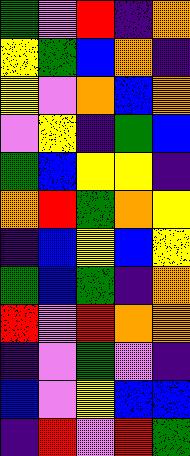[["green", "violet", "red", "indigo", "orange"], ["yellow", "green", "blue", "orange", "indigo"], ["yellow", "violet", "orange", "blue", "orange"], ["violet", "yellow", "indigo", "green", "blue"], ["green", "blue", "yellow", "yellow", "indigo"], ["orange", "red", "green", "orange", "yellow"], ["indigo", "blue", "yellow", "blue", "yellow"], ["green", "blue", "green", "indigo", "orange"], ["red", "violet", "red", "orange", "orange"], ["indigo", "violet", "green", "violet", "indigo"], ["blue", "violet", "yellow", "blue", "blue"], ["indigo", "red", "violet", "red", "green"]]